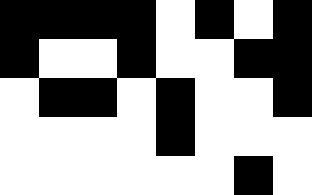[["black", "black", "black", "black", "white", "black", "white", "black"], ["black", "white", "white", "black", "white", "white", "black", "black"], ["white", "black", "black", "white", "black", "white", "white", "black"], ["white", "white", "white", "white", "black", "white", "white", "white"], ["white", "white", "white", "white", "white", "white", "black", "white"]]